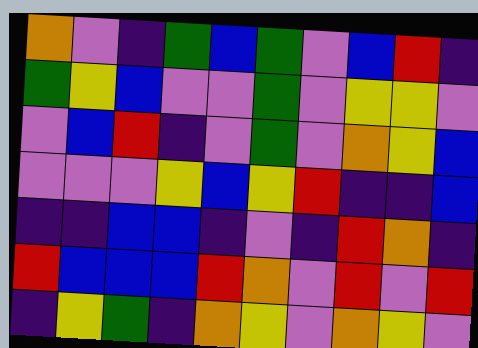[["orange", "violet", "indigo", "green", "blue", "green", "violet", "blue", "red", "indigo"], ["green", "yellow", "blue", "violet", "violet", "green", "violet", "yellow", "yellow", "violet"], ["violet", "blue", "red", "indigo", "violet", "green", "violet", "orange", "yellow", "blue"], ["violet", "violet", "violet", "yellow", "blue", "yellow", "red", "indigo", "indigo", "blue"], ["indigo", "indigo", "blue", "blue", "indigo", "violet", "indigo", "red", "orange", "indigo"], ["red", "blue", "blue", "blue", "red", "orange", "violet", "red", "violet", "red"], ["indigo", "yellow", "green", "indigo", "orange", "yellow", "violet", "orange", "yellow", "violet"]]